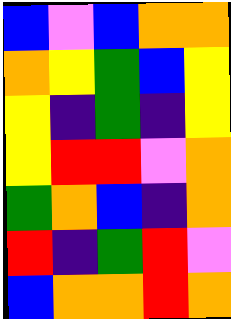[["blue", "violet", "blue", "orange", "orange"], ["orange", "yellow", "green", "blue", "yellow"], ["yellow", "indigo", "green", "indigo", "yellow"], ["yellow", "red", "red", "violet", "orange"], ["green", "orange", "blue", "indigo", "orange"], ["red", "indigo", "green", "red", "violet"], ["blue", "orange", "orange", "red", "orange"]]